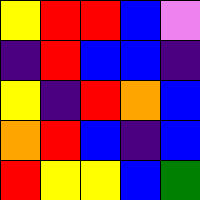[["yellow", "red", "red", "blue", "violet"], ["indigo", "red", "blue", "blue", "indigo"], ["yellow", "indigo", "red", "orange", "blue"], ["orange", "red", "blue", "indigo", "blue"], ["red", "yellow", "yellow", "blue", "green"]]